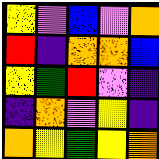[["yellow", "violet", "blue", "violet", "orange"], ["red", "indigo", "orange", "orange", "blue"], ["yellow", "green", "red", "violet", "indigo"], ["indigo", "orange", "violet", "yellow", "indigo"], ["orange", "yellow", "green", "yellow", "orange"]]